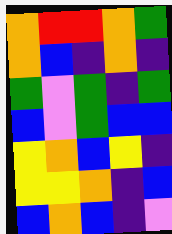[["orange", "red", "red", "orange", "green"], ["orange", "blue", "indigo", "orange", "indigo"], ["green", "violet", "green", "indigo", "green"], ["blue", "violet", "green", "blue", "blue"], ["yellow", "orange", "blue", "yellow", "indigo"], ["yellow", "yellow", "orange", "indigo", "blue"], ["blue", "orange", "blue", "indigo", "violet"]]